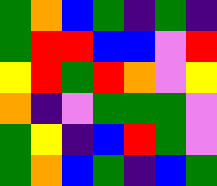[["green", "orange", "blue", "green", "indigo", "green", "indigo"], ["green", "red", "red", "blue", "blue", "violet", "red"], ["yellow", "red", "green", "red", "orange", "violet", "yellow"], ["orange", "indigo", "violet", "green", "green", "green", "violet"], ["green", "yellow", "indigo", "blue", "red", "green", "violet"], ["green", "orange", "blue", "green", "indigo", "blue", "green"]]